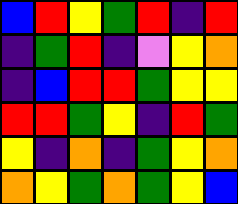[["blue", "red", "yellow", "green", "red", "indigo", "red"], ["indigo", "green", "red", "indigo", "violet", "yellow", "orange"], ["indigo", "blue", "red", "red", "green", "yellow", "yellow"], ["red", "red", "green", "yellow", "indigo", "red", "green"], ["yellow", "indigo", "orange", "indigo", "green", "yellow", "orange"], ["orange", "yellow", "green", "orange", "green", "yellow", "blue"]]